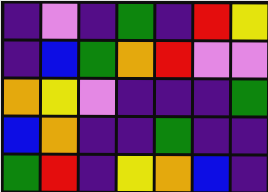[["indigo", "violet", "indigo", "green", "indigo", "red", "yellow"], ["indigo", "blue", "green", "orange", "red", "violet", "violet"], ["orange", "yellow", "violet", "indigo", "indigo", "indigo", "green"], ["blue", "orange", "indigo", "indigo", "green", "indigo", "indigo"], ["green", "red", "indigo", "yellow", "orange", "blue", "indigo"]]